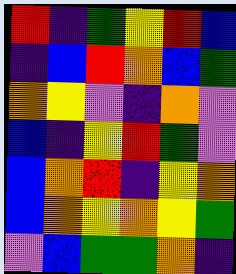[["red", "indigo", "green", "yellow", "red", "blue"], ["indigo", "blue", "red", "orange", "blue", "green"], ["orange", "yellow", "violet", "indigo", "orange", "violet"], ["blue", "indigo", "yellow", "red", "green", "violet"], ["blue", "orange", "red", "indigo", "yellow", "orange"], ["blue", "orange", "yellow", "orange", "yellow", "green"], ["violet", "blue", "green", "green", "orange", "indigo"]]